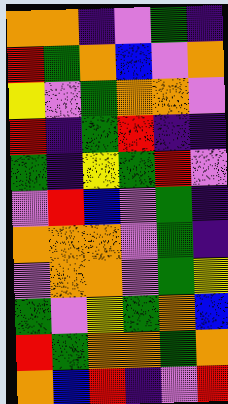[["orange", "orange", "indigo", "violet", "green", "indigo"], ["red", "green", "orange", "blue", "violet", "orange"], ["yellow", "violet", "green", "orange", "orange", "violet"], ["red", "indigo", "green", "red", "indigo", "indigo"], ["green", "indigo", "yellow", "green", "red", "violet"], ["violet", "red", "blue", "violet", "green", "indigo"], ["orange", "orange", "orange", "violet", "green", "indigo"], ["violet", "orange", "orange", "violet", "green", "yellow"], ["green", "violet", "yellow", "green", "orange", "blue"], ["red", "green", "orange", "orange", "green", "orange"], ["orange", "blue", "red", "indigo", "violet", "red"]]